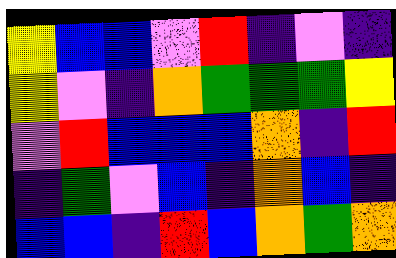[["yellow", "blue", "blue", "violet", "red", "indigo", "violet", "indigo"], ["yellow", "violet", "indigo", "orange", "green", "green", "green", "yellow"], ["violet", "red", "blue", "blue", "blue", "orange", "indigo", "red"], ["indigo", "green", "violet", "blue", "indigo", "orange", "blue", "indigo"], ["blue", "blue", "indigo", "red", "blue", "orange", "green", "orange"]]